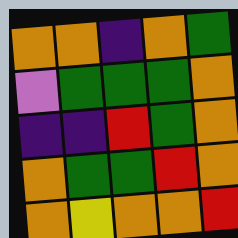[["orange", "orange", "indigo", "orange", "green"], ["violet", "green", "green", "green", "orange"], ["indigo", "indigo", "red", "green", "orange"], ["orange", "green", "green", "red", "orange"], ["orange", "yellow", "orange", "orange", "red"]]